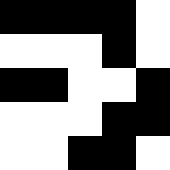[["black", "black", "black", "black", "white"], ["white", "white", "white", "black", "white"], ["black", "black", "white", "white", "black"], ["white", "white", "white", "black", "black"], ["white", "white", "black", "black", "white"]]